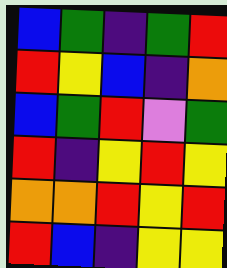[["blue", "green", "indigo", "green", "red"], ["red", "yellow", "blue", "indigo", "orange"], ["blue", "green", "red", "violet", "green"], ["red", "indigo", "yellow", "red", "yellow"], ["orange", "orange", "red", "yellow", "red"], ["red", "blue", "indigo", "yellow", "yellow"]]